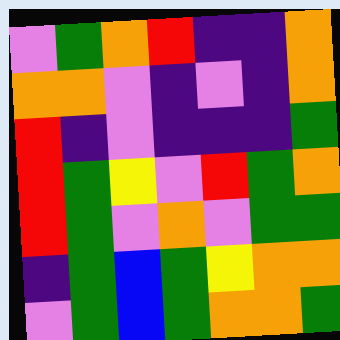[["violet", "green", "orange", "red", "indigo", "indigo", "orange"], ["orange", "orange", "violet", "indigo", "violet", "indigo", "orange"], ["red", "indigo", "violet", "indigo", "indigo", "indigo", "green"], ["red", "green", "yellow", "violet", "red", "green", "orange"], ["red", "green", "violet", "orange", "violet", "green", "green"], ["indigo", "green", "blue", "green", "yellow", "orange", "orange"], ["violet", "green", "blue", "green", "orange", "orange", "green"]]